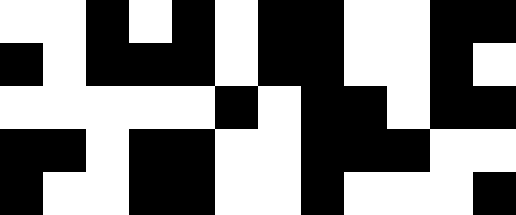[["white", "white", "black", "white", "black", "white", "black", "black", "white", "white", "black", "black"], ["black", "white", "black", "black", "black", "white", "black", "black", "white", "white", "black", "white"], ["white", "white", "white", "white", "white", "black", "white", "black", "black", "white", "black", "black"], ["black", "black", "white", "black", "black", "white", "white", "black", "black", "black", "white", "white"], ["black", "white", "white", "black", "black", "white", "white", "black", "white", "white", "white", "black"]]